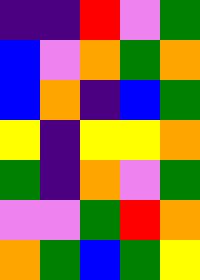[["indigo", "indigo", "red", "violet", "green"], ["blue", "violet", "orange", "green", "orange"], ["blue", "orange", "indigo", "blue", "green"], ["yellow", "indigo", "yellow", "yellow", "orange"], ["green", "indigo", "orange", "violet", "green"], ["violet", "violet", "green", "red", "orange"], ["orange", "green", "blue", "green", "yellow"]]